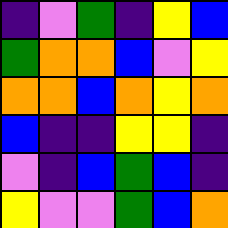[["indigo", "violet", "green", "indigo", "yellow", "blue"], ["green", "orange", "orange", "blue", "violet", "yellow"], ["orange", "orange", "blue", "orange", "yellow", "orange"], ["blue", "indigo", "indigo", "yellow", "yellow", "indigo"], ["violet", "indigo", "blue", "green", "blue", "indigo"], ["yellow", "violet", "violet", "green", "blue", "orange"]]